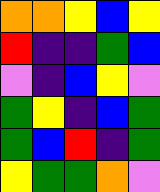[["orange", "orange", "yellow", "blue", "yellow"], ["red", "indigo", "indigo", "green", "blue"], ["violet", "indigo", "blue", "yellow", "violet"], ["green", "yellow", "indigo", "blue", "green"], ["green", "blue", "red", "indigo", "green"], ["yellow", "green", "green", "orange", "violet"]]